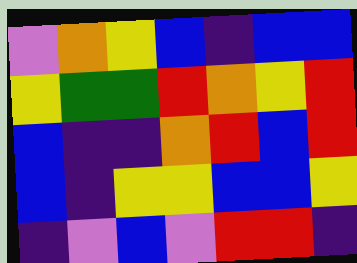[["violet", "orange", "yellow", "blue", "indigo", "blue", "blue"], ["yellow", "green", "green", "red", "orange", "yellow", "red"], ["blue", "indigo", "indigo", "orange", "red", "blue", "red"], ["blue", "indigo", "yellow", "yellow", "blue", "blue", "yellow"], ["indigo", "violet", "blue", "violet", "red", "red", "indigo"]]